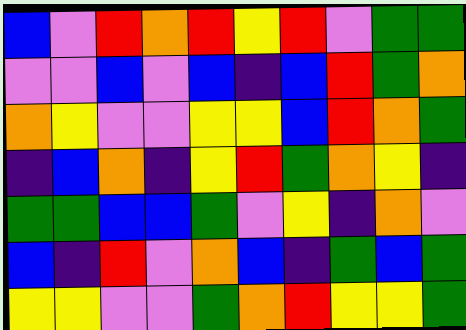[["blue", "violet", "red", "orange", "red", "yellow", "red", "violet", "green", "green"], ["violet", "violet", "blue", "violet", "blue", "indigo", "blue", "red", "green", "orange"], ["orange", "yellow", "violet", "violet", "yellow", "yellow", "blue", "red", "orange", "green"], ["indigo", "blue", "orange", "indigo", "yellow", "red", "green", "orange", "yellow", "indigo"], ["green", "green", "blue", "blue", "green", "violet", "yellow", "indigo", "orange", "violet"], ["blue", "indigo", "red", "violet", "orange", "blue", "indigo", "green", "blue", "green"], ["yellow", "yellow", "violet", "violet", "green", "orange", "red", "yellow", "yellow", "green"]]